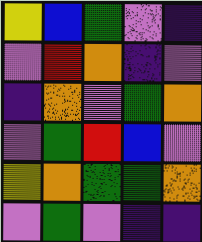[["yellow", "blue", "green", "violet", "indigo"], ["violet", "red", "orange", "indigo", "violet"], ["indigo", "orange", "violet", "green", "orange"], ["violet", "green", "red", "blue", "violet"], ["yellow", "orange", "green", "green", "orange"], ["violet", "green", "violet", "indigo", "indigo"]]